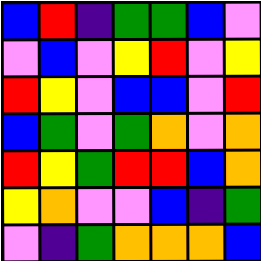[["blue", "red", "indigo", "green", "green", "blue", "violet"], ["violet", "blue", "violet", "yellow", "red", "violet", "yellow"], ["red", "yellow", "violet", "blue", "blue", "violet", "red"], ["blue", "green", "violet", "green", "orange", "violet", "orange"], ["red", "yellow", "green", "red", "red", "blue", "orange"], ["yellow", "orange", "violet", "violet", "blue", "indigo", "green"], ["violet", "indigo", "green", "orange", "orange", "orange", "blue"]]